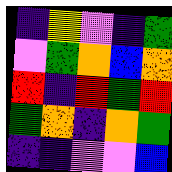[["indigo", "yellow", "violet", "indigo", "green"], ["violet", "green", "orange", "blue", "orange"], ["red", "indigo", "red", "green", "red"], ["green", "orange", "indigo", "orange", "green"], ["indigo", "indigo", "violet", "violet", "blue"]]